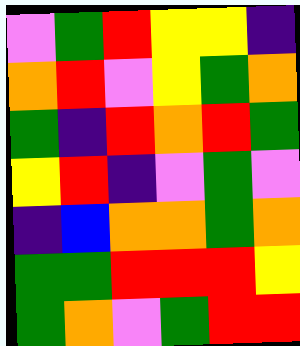[["violet", "green", "red", "yellow", "yellow", "indigo"], ["orange", "red", "violet", "yellow", "green", "orange"], ["green", "indigo", "red", "orange", "red", "green"], ["yellow", "red", "indigo", "violet", "green", "violet"], ["indigo", "blue", "orange", "orange", "green", "orange"], ["green", "green", "red", "red", "red", "yellow"], ["green", "orange", "violet", "green", "red", "red"]]